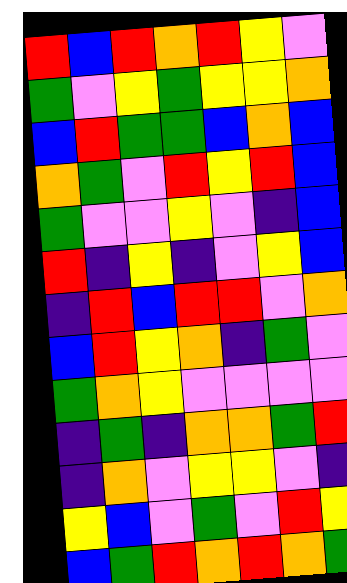[["red", "blue", "red", "orange", "red", "yellow", "violet"], ["green", "violet", "yellow", "green", "yellow", "yellow", "orange"], ["blue", "red", "green", "green", "blue", "orange", "blue"], ["orange", "green", "violet", "red", "yellow", "red", "blue"], ["green", "violet", "violet", "yellow", "violet", "indigo", "blue"], ["red", "indigo", "yellow", "indigo", "violet", "yellow", "blue"], ["indigo", "red", "blue", "red", "red", "violet", "orange"], ["blue", "red", "yellow", "orange", "indigo", "green", "violet"], ["green", "orange", "yellow", "violet", "violet", "violet", "violet"], ["indigo", "green", "indigo", "orange", "orange", "green", "red"], ["indigo", "orange", "violet", "yellow", "yellow", "violet", "indigo"], ["yellow", "blue", "violet", "green", "violet", "red", "yellow"], ["blue", "green", "red", "orange", "red", "orange", "green"]]